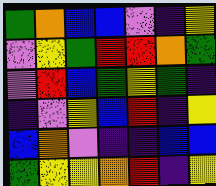[["green", "orange", "blue", "blue", "violet", "indigo", "yellow"], ["violet", "yellow", "green", "red", "red", "orange", "green"], ["violet", "red", "blue", "green", "yellow", "green", "indigo"], ["indigo", "violet", "yellow", "blue", "red", "indigo", "yellow"], ["blue", "orange", "violet", "indigo", "indigo", "blue", "blue"], ["green", "yellow", "yellow", "orange", "red", "indigo", "yellow"]]